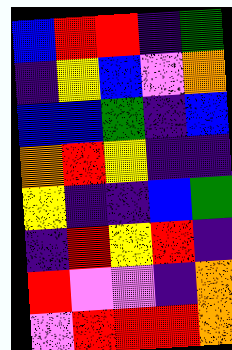[["blue", "red", "red", "indigo", "green"], ["indigo", "yellow", "blue", "violet", "orange"], ["blue", "blue", "green", "indigo", "blue"], ["orange", "red", "yellow", "indigo", "indigo"], ["yellow", "indigo", "indigo", "blue", "green"], ["indigo", "red", "yellow", "red", "indigo"], ["red", "violet", "violet", "indigo", "orange"], ["violet", "red", "red", "red", "orange"]]